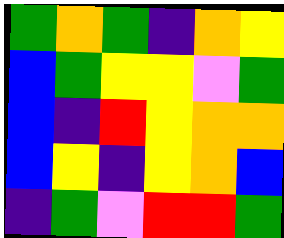[["green", "orange", "green", "indigo", "orange", "yellow"], ["blue", "green", "yellow", "yellow", "violet", "green"], ["blue", "indigo", "red", "yellow", "orange", "orange"], ["blue", "yellow", "indigo", "yellow", "orange", "blue"], ["indigo", "green", "violet", "red", "red", "green"]]